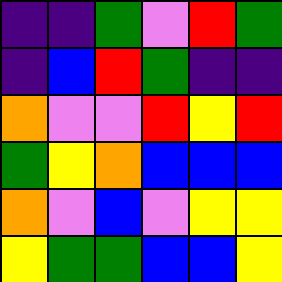[["indigo", "indigo", "green", "violet", "red", "green"], ["indigo", "blue", "red", "green", "indigo", "indigo"], ["orange", "violet", "violet", "red", "yellow", "red"], ["green", "yellow", "orange", "blue", "blue", "blue"], ["orange", "violet", "blue", "violet", "yellow", "yellow"], ["yellow", "green", "green", "blue", "blue", "yellow"]]